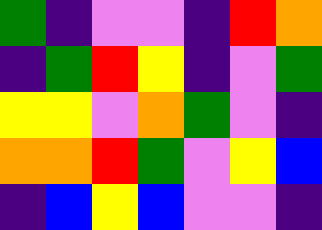[["green", "indigo", "violet", "violet", "indigo", "red", "orange"], ["indigo", "green", "red", "yellow", "indigo", "violet", "green"], ["yellow", "yellow", "violet", "orange", "green", "violet", "indigo"], ["orange", "orange", "red", "green", "violet", "yellow", "blue"], ["indigo", "blue", "yellow", "blue", "violet", "violet", "indigo"]]